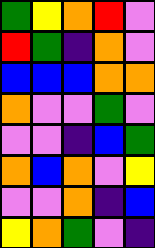[["green", "yellow", "orange", "red", "violet"], ["red", "green", "indigo", "orange", "violet"], ["blue", "blue", "blue", "orange", "orange"], ["orange", "violet", "violet", "green", "violet"], ["violet", "violet", "indigo", "blue", "green"], ["orange", "blue", "orange", "violet", "yellow"], ["violet", "violet", "orange", "indigo", "blue"], ["yellow", "orange", "green", "violet", "indigo"]]